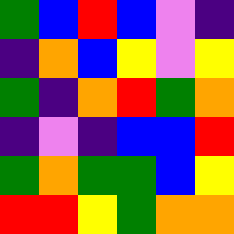[["green", "blue", "red", "blue", "violet", "indigo"], ["indigo", "orange", "blue", "yellow", "violet", "yellow"], ["green", "indigo", "orange", "red", "green", "orange"], ["indigo", "violet", "indigo", "blue", "blue", "red"], ["green", "orange", "green", "green", "blue", "yellow"], ["red", "red", "yellow", "green", "orange", "orange"]]